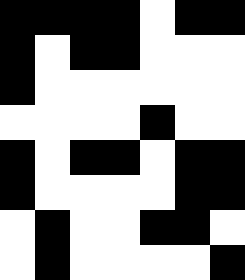[["black", "black", "black", "black", "white", "black", "black"], ["black", "white", "black", "black", "white", "white", "white"], ["black", "white", "white", "white", "white", "white", "white"], ["white", "white", "white", "white", "black", "white", "white"], ["black", "white", "black", "black", "white", "black", "black"], ["black", "white", "white", "white", "white", "black", "black"], ["white", "black", "white", "white", "black", "black", "white"], ["white", "black", "white", "white", "white", "white", "black"]]